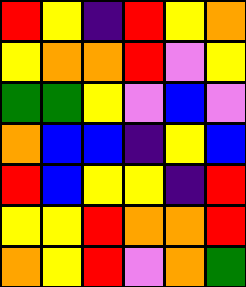[["red", "yellow", "indigo", "red", "yellow", "orange"], ["yellow", "orange", "orange", "red", "violet", "yellow"], ["green", "green", "yellow", "violet", "blue", "violet"], ["orange", "blue", "blue", "indigo", "yellow", "blue"], ["red", "blue", "yellow", "yellow", "indigo", "red"], ["yellow", "yellow", "red", "orange", "orange", "red"], ["orange", "yellow", "red", "violet", "orange", "green"]]